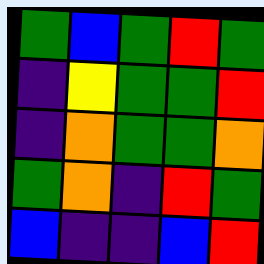[["green", "blue", "green", "red", "green"], ["indigo", "yellow", "green", "green", "red"], ["indigo", "orange", "green", "green", "orange"], ["green", "orange", "indigo", "red", "green"], ["blue", "indigo", "indigo", "blue", "red"]]